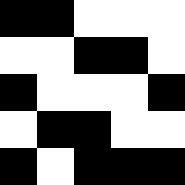[["black", "black", "white", "white", "white"], ["white", "white", "black", "black", "white"], ["black", "white", "white", "white", "black"], ["white", "black", "black", "white", "white"], ["black", "white", "black", "black", "black"]]